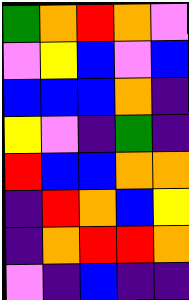[["green", "orange", "red", "orange", "violet"], ["violet", "yellow", "blue", "violet", "blue"], ["blue", "blue", "blue", "orange", "indigo"], ["yellow", "violet", "indigo", "green", "indigo"], ["red", "blue", "blue", "orange", "orange"], ["indigo", "red", "orange", "blue", "yellow"], ["indigo", "orange", "red", "red", "orange"], ["violet", "indigo", "blue", "indigo", "indigo"]]